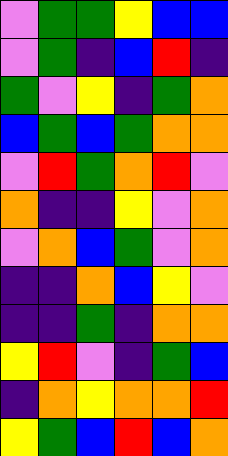[["violet", "green", "green", "yellow", "blue", "blue"], ["violet", "green", "indigo", "blue", "red", "indigo"], ["green", "violet", "yellow", "indigo", "green", "orange"], ["blue", "green", "blue", "green", "orange", "orange"], ["violet", "red", "green", "orange", "red", "violet"], ["orange", "indigo", "indigo", "yellow", "violet", "orange"], ["violet", "orange", "blue", "green", "violet", "orange"], ["indigo", "indigo", "orange", "blue", "yellow", "violet"], ["indigo", "indigo", "green", "indigo", "orange", "orange"], ["yellow", "red", "violet", "indigo", "green", "blue"], ["indigo", "orange", "yellow", "orange", "orange", "red"], ["yellow", "green", "blue", "red", "blue", "orange"]]